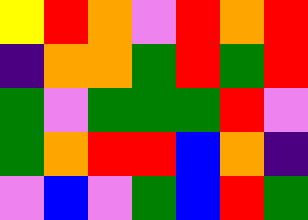[["yellow", "red", "orange", "violet", "red", "orange", "red"], ["indigo", "orange", "orange", "green", "red", "green", "red"], ["green", "violet", "green", "green", "green", "red", "violet"], ["green", "orange", "red", "red", "blue", "orange", "indigo"], ["violet", "blue", "violet", "green", "blue", "red", "green"]]